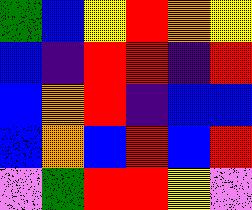[["green", "blue", "yellow", "red", "orange", "yellow"], ["blue", "indigo", "red", "red", "indigo", "red"], ["blue", "orange", "red", "indigo", "blue", "blue"], ["blue", "orange", "blue", "red", "blue", "red"], ["violet", "green", "red", "red", "yellow", "violet"]]